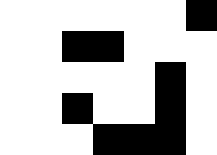[["white", "white", "white", "white", "white", "white", "black"], ["white", "white", "black", "black", "white", "white", "white"], ["white", "white", "white", "white", "white", "black", "white"], ["white", "white", "black", "white", "white", "black", "white"], ["white", "white", "white", "black", "black", "black", "white"]]